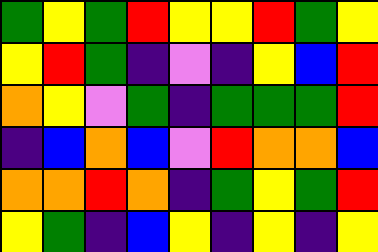[["green", "yellow", "green", "red", "yellow", "yellow", "red", "green", "yellow"], ["yellow", "red", "green", "indigo", "violet", "indigo", "yellow", "blue", "red"], ["orange", "yellow", "violet", "green", "indigo", "green", "green", "green", "red"], ["indigo", "blue", "orange", "blue", "violet", "red", "orange", "orange", "blue"], ["orange", "orange", "red", "orange", "indigo", "green", "yellow", "green", "red"], ["yellow", "green", "indigo", "blue", "yellow", "indigo", "yellow", "indigo", "yellow"]]